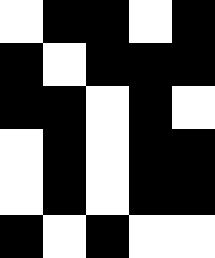[["white", "black", "black", "white", "black"], ["black", "white", "black", "black", "black"], ["black", "black", "white", "black", "white"], ["white", "black", "white", "black", "black"], ["white", "black", "white", "black", "black"], ["black", "white", "black", "white", "white"]]